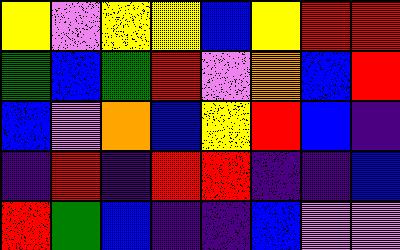[["yellow", "violet", "yellow", "yellow", "blue", "yellow", "red", "red"], ["green", "blue", "green", "red", "violet", "orange", "blue", "red"], ["blue", "violet", "orange", "blue", "yellow", "red", "blue", "indigo"], ["indigo", "red", "indigo", "red", "red", "indigo", "indigo", "blue"], ["red", "green", "blue", "indigo", "indigo", "blue", "violet", "violet"]]